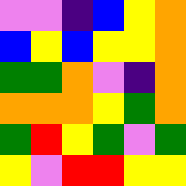[["violet", "violet", "indigo", "blue", "yellow", "orange"], ["blue", "yellow", "blue", "yellow", "yellow", "orange"], ["green", "green", "orange", "violet", "indigo", "orange"], ["orange", "orange", "orange", "yellow", "green", "orange"], ["green", "red", "yellow", "green", "violet", "green"], ["yellow", "violet", "red", "red", "yellow", "yellow"]]